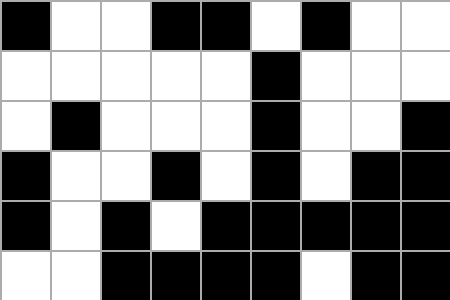[["black", "white", "white", "black", "black", "white", "black", "white", "white"], ["white", "white", "white", "white", "white", "black", "white", "white", "white"], ["white", "black", "white", "white", "white", "black", "white", "white", "black"], ["black", "white", "white", "black", "white", "black", "white", "black", "black"], ["black", "white", "black", "white", "black", "black", "black", "black", "black"], ["white", "white", "black", "black", "black", "black", "white", "black", "black"]]